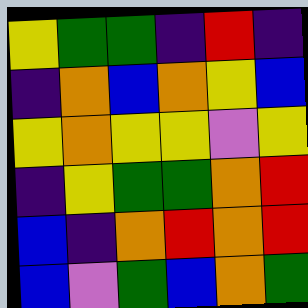[["yellow", "green", "green", "indigo", "red", "indigo"], ["indigo", "orange", "blue", "orange", "yellow", "blue"], ["yellow", "orange", "yellow", "yellow", "violet", "yellow"], ["indigo", "yellow", "green", "green", "orange", "red"], ["blue", "indigo", "orange", "red", "orange", "red"], ["blue", "violet", "green", "blue", "orange", "green"]]